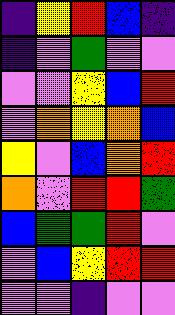[["indigo", "yellow", "red", "blue", "indigo"], ["indigo", "violet", "green", "violet", "violet"], ["violet", "violet", "yellow", "blue", "red"], ["violet", "orange", "yellow", "orange", "blue"], ["yellow", "violet", "blue", "orange", "red"], ["orange", "violet", "red", "red", "green"], ["blue", "green", "green", "red", "violet"], ["violet", "blue", "yellow", "red", "red"], ["violet", "violet", "indigo", "violet", "violet"]]